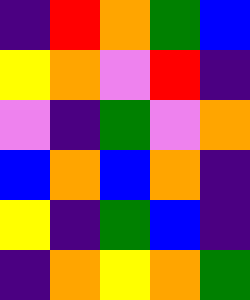[["indigo", "red", "orange", "green", "blue"], ["yellow", "orange", "violet", "red", "indigo"], ["violet", "indigo", "green", "violet", "orange"], ["blue", "orange", "blue", "orange", "indigo"], ["yellow", "indigo", "green", "blue", "indigo"], ["indigo", "orange", "yellow", "orange", "green"]]